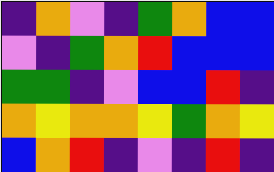[["indigo", "orange", "violet", "indigo", "green", "orange", "blue", "blue"], ["violet", "indigo", "green", "orange", "red", "blue", "blue", "blue"], ["green", "green", "indigo", "violet", "blue", "blue", "red", "indigo"], ["orange", "yellow", "orange", "orange", "yellow", "green", "orange", "yellow"], ["blue", "orange", "red", "indigo", "violet", "indigo", "red", "indigo"]]